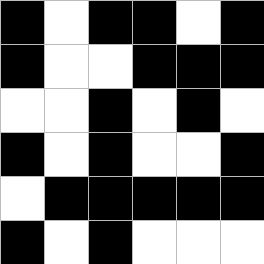[["black", "white", "black", "black", "white", "black"], ["black", "white", "white", "black", "black", "black"], ["white", "white", "black", "white", "black", "white"], ["black", "white", "black", "white", "white", "black"], ["white", "black", "black", "black", "black", "black"], ["black", "white", "black", "white", "white", "white"]]